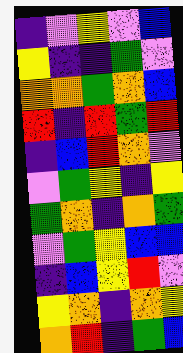[["indigo", "violet", "yellow", "violet", "blue"], ["yellow", "indigo", "indigo", "green", "violet"], ["orange", "orange", "green", "orange", "blue"], ["red", "indigo", "red", "green", "red"], ["indigo", "blue", "red", "orange", "violet"], ["violet", "green", "yellow", "indigo", "yellow"], ["green", "orange", "indigo", "orange", "green"], ["violet", "green", "yellow", "blue", "blue"], ["indigo", "blue", "yellow", "red", "violet"], ["yellow", "orange", "indigo", "orange", "yellow"], ["orange", "red", "indigo", "green", "blue"]]